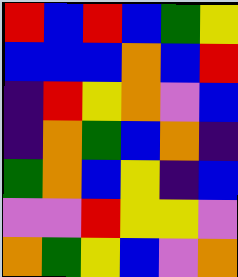[["red", "blue", "red", "blue", "green", "yellow"], ["blue", "blue", "blue", "orange", "blue", "red"], ["indigo", "red", "yellow", "orange", "violet", "blue"], ["indigo", "orange", "green", "blue", "orange", "indigo"], ["green", "orange", "blue", "yellow", "indigo", "blue"], ["violet", "violet", "red", "yellow", "yellow", "violet"], ["orange", "green", "yellow", "blue", "violet", "orange"]]